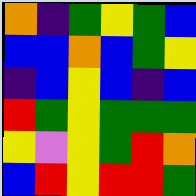[["orange", "indigo", "green", "yellow", "green", "blue"], ["blue", "blue", "orange", "blue", "green", "yellow"], ["indigo", "blue", "yellow", "blue", "indigo", "blue"], ["red", "green", "yellow", "green", "green", "green"], ["yellow", "violet", "yellow", "green", "red", "orange"], ["blue", "red", "yellow", "red", "red", "green"]]